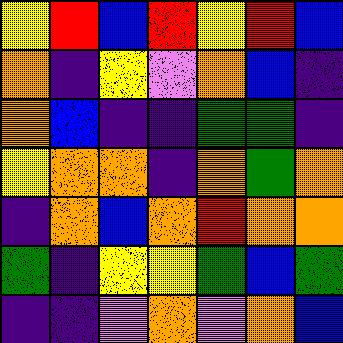[["yellow", "red", "blue", "red", "yellow", "red", "blue"], ["orange", "indigo", "yellow", "violet", "orange", "blue", "indigo"], ["orange", "blue", "indigo", "indigo", "green", "green", "indigo"], ["yellow", "orange", "orange", "indigo", "orange", "green", "orange"], ["indigo", "orange", "blue", "orange", "red", "orange", "orange"], ["green", "indigo", "yellow", "yellow", "green", "blue", "green"], ["indigo", "indigo", "violet", "orange", "violet", "orange", "blue"]]